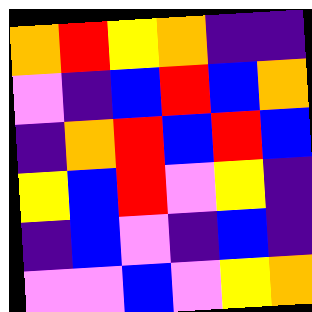[["orange", "red", "yellow", "orange", "indigo", "indigo"], ["violet", "indigo", "blue", "red", "blue", "orange"], ["indigo", "orange", "red", "blue", "red", "blue"], ["yellow", "blue", "red", "violet", "yellow", "indigo"], ["indigo", "blue", "violet", "indigo", "blue", "indigo"], ["violet", "violet", "blue", "violet", "yellow", "orange"]]